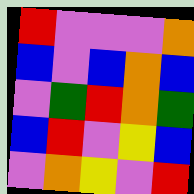[["red", "violet", "violet", "violet", "orange"], ["blue", "violet", "blue", "orange", "blue"], ["violet", "green", "red", "orange", "green"], ["blue", "red", "violet", "yellow", "blue"], ["violet", "orange", "yellow", "violet", "red"]]